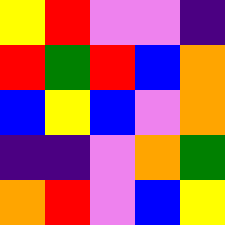[["yellow", "red", "violet", "violet", "indigo"], ["red", "green", "red", "blue", "orange"], ["blue", "yellow", "blue", "violet", "orange"], ["indigo", "indigo", "violet", "orange", "green"], ["orange", "red", "violet", "blue", "yellow"]]